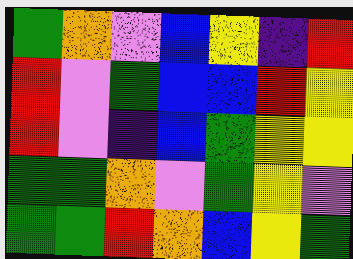[["green", "orange", "violet", "blue", "yellow", "indigo", "red"], ["red", "violet", "green", "blue", "blue", "red", "yellow"], ["red", "violet", "indigo", "blue", "green", "yellow", "yellow"], ["green", "green", "orange", "violet", "green", "yellow", "violet"], ["green", "green", "red", "orange", "blue", "yellow", "green"]]